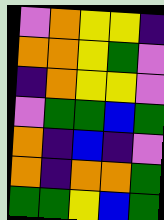[["violet", "orange", "yellow", "yellow", "indigo"], ["orange", "orange", "yellow", "green", "violet"], ["indigo", "orange", "yellow", "yellow", "violet"], ["violet", "green", "green", "blue", "green"], ["orange", "indigo", "blue", "indigo", "violet"], ["orange", "indigo", "orange", "orange", "green"], ["green", "green", "yellow", "blue", "green"]]